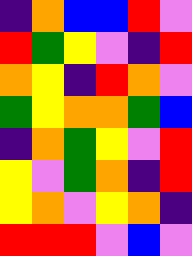[["indigo", "orange", "blue", "blue", "red", "violet"], ["red", "green", "yellow", "violet", "indigo", "red"], ["orange", "yellow", "indigo", "red", "orange", "violet"], ["green", "yellow", "orange", "orange", "green", "blue"], ["indigo", "orange", "green", "yellow", "violet", "red"], ["yellow", "violet", "green", "orange", "indigo", "red"], ["yellow", "orange", "violet", "yellow", "orange", "indigo"], ["red", "red", "red", "violet", "blue", "violet"]]